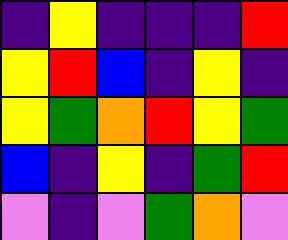[["indigo", "yellow", "indigo", "indigo", "indigo", "red"], ["yellow", "red", "blue", "indigo", "yellow", "indigo"], ["yellow", "green", "orange", "red", "yellow", "green"], ["blue", "indigo", "yellow", "indigo", "green", "red"], ["violet", "indigo", "violet", "green", "orange", "violet"]]